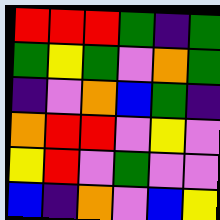[["red", "red", "red", "green", "indigo", "green"], ["green", "yellow", "green", "violet", "orange", "green"], ["indigo", "violet", "orange", "blue", "green", "indigo"], ["orange", "red", "red", "violet", "yellow", "violet"], ["yellow", "red", "violet", "green", "violet", "violet"], ["blue", "indigo", "orange", "violet", "blue", "yellow"]]